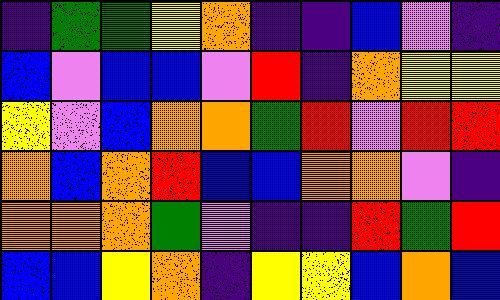[["indigo", "green", "green", "yellow", "orange", "indigo", "indigo", "blue", "violet", "indigo"], ["blue", "violet", "blue", "blue", "violet", "red", "indigo", "orange", "yellow", "yellow"], ["yellow", "violet", "blue", "orange", "orange", "green", "red", "violet", "red", "red"], ["orange", "blue", "orange", "red", "blue", "blue", "orange", "orange", "violet", "indigo"], ["orange", "orange", "orange", "green", "violet", "indigo", "indigo", "red", "green", "red"], ["blue", "blue", "yellow", "orange", "indigo", "yellow", "yellow", "blue", "orange", "blue"]]